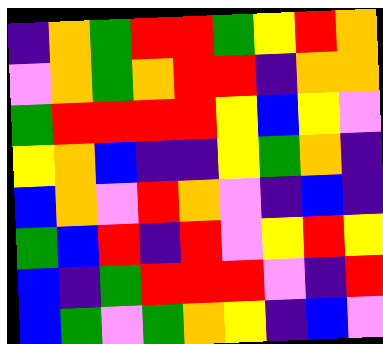[["indigo", "orange", "green", "red", "red", "green", "yellow", "red", "orange"], ["violet", "orange", "green", "orange", "red", "red", "indigo", "orange", "orange"], ["green", "red", "red", "red", "red", "yellow", "blue", "yellow", "violet"], ["yellow", "orange", "blue", "indigo", "indigo", "yellow", "green", "orange", "indigo"], ["blue", "orange", "violet", "red", "orange", "violet", "indigo", "blue", "indigo"], ["green", "blue", "red", "indigo", "red", "violet", "yellow", "red", "yellow"], ["blue", "indigo", "green", "red", "red", "red", "violet", "indigo", "red"], ["blue", "green", "violet", "green", "orange", "yellow", "indigo", "blue", "violet"]]